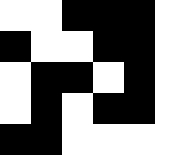[["white", "white", "black", "black", "black", "white"], ["black", "white", "white", "black", "black", "white"], ["white", "black", "black", "white", "black", "white"], ["white", "black", "white", "black", "black", "white"], ["black", "black", "white", "white", "white", "white"]]